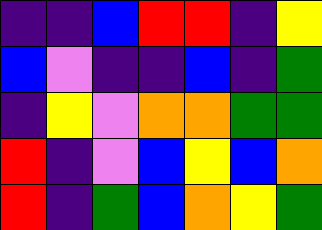[["indigo", "indigo", "blue", "red", "red", "indigo", "yellow"], ["blue", "violet", "indigo", "indigo", "blue", "indigo", "green"], ["indigo", "yellow", "violet", "orange", "orange", "green", "green"], ["red", "indigo", "violet", "blue", "yellow", "blue", "orange"], ["red", "indigo", "green", "blue", "orange", "yellow", "green"]]